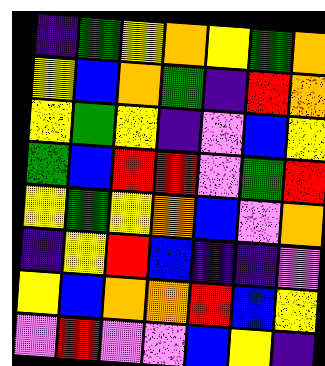[["indigo", "green", "yellow", "orange", "yellow", "green", "orange"], ["yellow", "blue", "orange", "green", "indigo", "red", "orange"], ["yellow", "green", "yellow", "indigo", "violet", "blue", "yellow"], ["green", "blue", "red", "red", "violet", "green", "red"], ["yellow", "green", "yellow", "orange", "blue", "violet", "orange"], ["indigo", "yellow", "red", "blue", "indigo", "indigo", "violet"], ["yellow", "blue", "orange", "orange", "red", "blue", "yellow"], ["violet", "red", "violet", "violet", "blue", "yellow", "indigo"]]